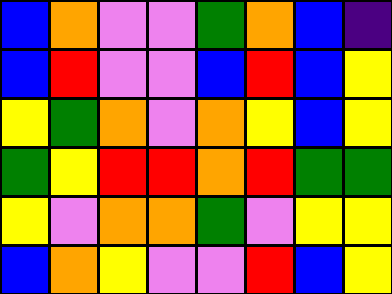[["blue", "orange", "violet", "violet", "green", "orange", "blue", "indigo"], ["blue", "red", "violet", "violet", "blue", "red", "blue", "yellow"], ["yellow", "green", "orange", "violet", "orange", "yellow", "blue", "yellow"], ["green", "yellow", "red", "red", "orange", "red", "green", "green"], ["yellow", "violet", "orange", "orange", "green", "violet", "yellow", "yellow"], ["blue", "orange", "yellow", "violet", "violet", "red", "blue", "yellow"]]